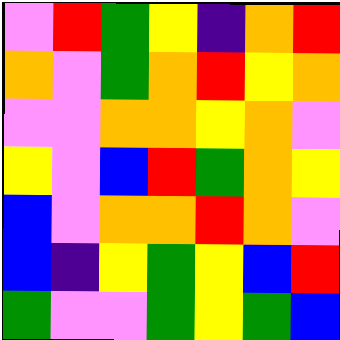[["violet", "red", "green", "yellow", "indigo", "orange", "red"], ["orange", "violet", "green", "orange", "red", "yellow", "orange"], ["violet", "violet", "orange", "orange", "yellow", "orange", "violet"], ["yellow", "violet", "blue", "red", "green", "orange", "yellow"], ["blue", "violet", "orange", "orange", "red", "orange", "violet"], ["blue", "indigo", "yellow", "green", "yellow", "blue", "red"], ["green", "violet", "violet", "green", "yellow", "green", "blue"]]